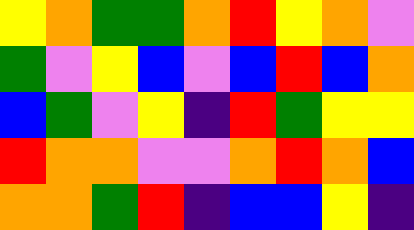[["yellow", "orange", "green", "green", "orange", "red", "yellow", "orange", "violet"], ["green", "violet", "yellow", "blue", "violet", "blue", "red", "blue", "orange"], ["blue", "green", "violet", "yellow", "indigo", "red", "green", "yellow", "yellow"], ["red", "orange", "orange", "violet", "violet", "orange", "red", "orange", "blue"], ["orange", "orange", "green", "red", "indigo", "blue", "blue", "yellow", "indigo"]]